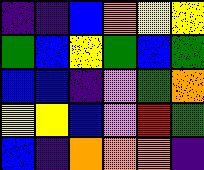[["indigo", "indigo", "blue", "orange", "yellow", "yellow"], ["green", "blue", "yellow", "green", "blue", "green"], ["blue", "blue", "indigo", "violet", "green", "orange"], ["yellow", "yellow", "blue", "violet", "red", "green"], ["blue", "indigo", "orange", "orange", "orange", "indigo"]]